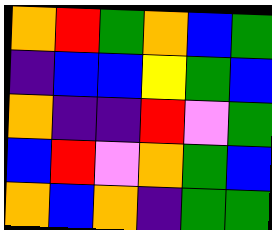[["orange", "red", "green", "orange", "blue", "green"], ["indigo", "blue", "blue", "yellow", "green", "blue"], ["orange", "indigo", "indigo", "red", "violet", "green"], ["blue", "red", "violet", "orange", "green", "blue"], ["orange", "blue", "orange", "indigo", "green", "green"]]